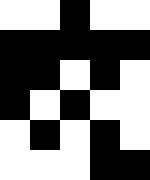[["white", "white", "black", "white", "white"], ["black", "black", "black", "black", "black"], ["black", "black", "white", "black", "white"], ["black", "white", "black", "white", "white"], ["white", "black", "white", "black", "white"], ["white", "white", "white", "black", "black"]]